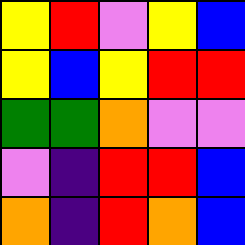[["yellow", "red", "violet", "yellow", "blue"], ["yellow", "blue", "yellow", "red", "red"], ["green", "green", "orange", "violet", "violet"], ["violet", "indigo", "red", "red", "blue"], ["orange", "indigo", "red", "orange", "blue"]]